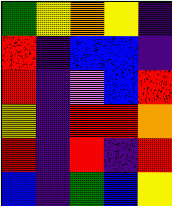[["green", "yellow", "orange", "yellow", "indigo"], ["red", "indigo", "blue", "blue", "indigo"], ["red", "indigo", "violet", "blue", "red"], ["yellow", "indigo", "red", "red", "orange"], ["red", "indigo", "red", "indigo", "red"], ["blue", "indigo", "green", "blue", "yellow"]]